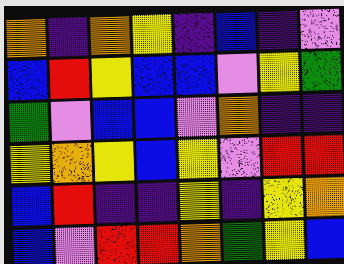[["orange", "indigo", "orange", "yellow", "indigo", "blue", "indigo", "violet"], ["blue", "red", "yellow", "blue", "blue", "violet", "yellow", "green"], ["green", "violet", "blue", "blue", "violet", "orange", "indigo", "indigo"], ["yellow", "orange", "yellow", "blue", "yellow", "violet", "red", "red"], ["blue", "red", "indigo", "indigo", "yellow", "indigo", "yellow", "orange"], ["blue", "violet", "red", "red", "orange", "green", "yellow", "blue"]]